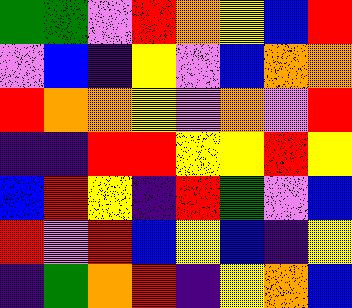[["green", "green", "violet", "red", "orange", "yellow", "blue", "red"], ["violet", "blue", "indigo", "yellow", "violet", "blue", "orange", "orange"], ["red", "orange", "orange", "yellow", "violet", "orange", "violet", "red"], ["indigo", "indigo", "red", "red", "yellow", "yellow", "red", "yellow"], ["blue", "red", "yellow", "indigo", "red", "green", "violet", "blue"], ["red", "violet", "red", "blue", "yellow", "blue", "indigo", "yellow"], ["indigo", "green", "orange", "red", "indigo", "yellow", "orange", "blue"]]